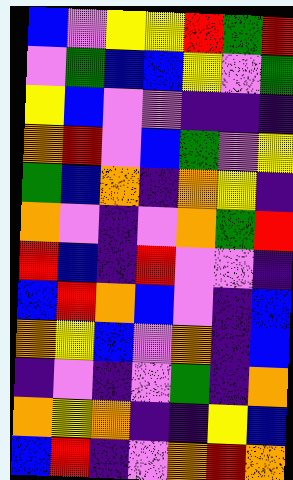[["blue", "violet", "yellow", "yellow", "red", "green", "red"], ["violet", "green", "blue", "blue", "yellow", "violet", "green"], ["yellow", "blue", "violet", "violet", "indigo", "indigo", "indigo"], ["orange", "red", "violet", "blue", "green", "violet", "yellow"], ["green", "blue", "orange", "indigo", "orange", "yellow", "indigo"], ["orange", "violet", "indigo", "violet", "orange", "green", "red"], ["red", "blue", "indigo", "red", "violet", "violet", "indigo"], ["blue", "red", "orange", "blue", "violet", "indigo", "blue"], ["orange", "yellow", "blue", "violet", "orange", "indigo", "blue"], ["indigo", "violet", "indigo", "violet", "green", "indigo", "orange"], ["orange", "yellow", "orange", "indigo", "indigo", "yellow", "blue"], ["blue", "red", "indigo", "violet", "orange", "red", "orange"]]